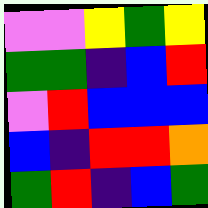[["violet", "violet", "yellow", "green", "yellow"], ["green", "green", "indigo", "blue", "red"], ["violet", "red", "blue", "blue", "blue"], ["blue", "indigo", "red", "red", "orange"], ["green", "red", "indigo", "blue", "green"]]